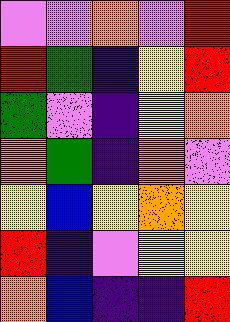[["violet", "violet", "orange", "violet", "red"], ["red", "green", "indigo", "yellow", "red"], ["green", "violet", "indigo", "yellow", "orange"], ["orange", "green", "indigo", "orange", "violet"], ["yellow", "blue", "yellow", "orange", "yellow"], ["red", "indigo", "violet", "yellow", "yellow"], ["orange", "blue", "indigo", "indigo", "red"]]